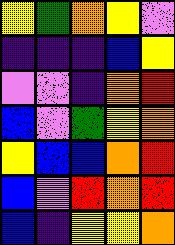[["yellow", "green", "orange", "yellow", "violet"], ["indigo", "indigo", "indigo", "blue", "yellow"], ["violet", "violet", "indigo", "orange", "red"], ["blue", "violet", "green", "yellow", "orange"], ["yellow", "blue", "blue", "orange", "red"], ["blue", "violet", "red", "orange", "red"], ["blue", "indigo", "yellow", "yellow", "orange"]]